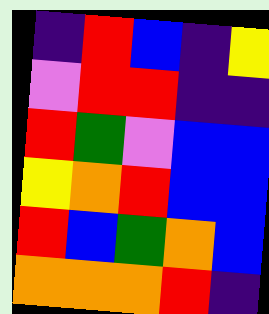[["indigo", "red", "blue", "indigo", "yellow"], ["violet", "red", "red", "indigo", "indigo"], ["red", "green", "violet", "blue", "blue"], ["yellow", "orange", "red", "blue", "blue"], ["red", "blue", "green", "orange", "blue"], ["orange", "orange", "orange", "red", "indigo"]]